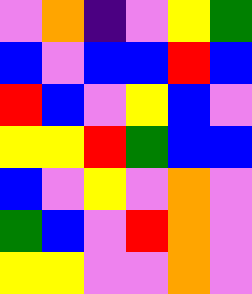[["violet", "orange", "indigo", "violet", "yellow", "green"], ["blue", "violet", "blue", "blue", "red", "blue"], ["red", "blue", "violet", "yellow", "blue", "violet"], ["yellow", "yellow", "red", "green", "blue", "blue"], ["blue", "violet", "yellow", "violet", "orange", "violet"], ["green", "blue", "violet", "red", "orange", "violet"], ["yellow", "yellow", "violet", "violet", "orange", "violet"]]